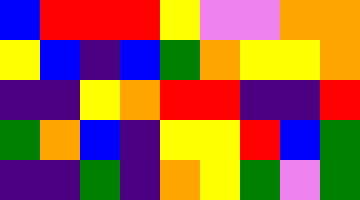[["blue", "red", "red", "red", "yellow", "violet", "violet", "orange", "orange"], ["yellow", "blue", "indigo", "blue", "green", "orange", "yellow", "yellow", "orange"], ["indigo", "indigo", "yellow", "orange", "red", "red", "indigo", "indigo", "red"], ["green", "orange", "blue", "indigo", "yellow", "yellow", "red", "blue", "green"], ["indigo", "indigo", "green", "indigo", "orange", "yellow", "green", "violet", "green"]]